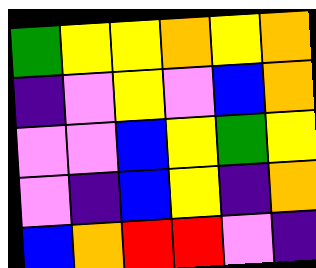[["green", "yellow", "yellow", "orange", "yellow", "orange"], ["indigo", "violet", "yellow", "violet", "blue", "orange"], ["violet", "violet", "blue", "yellow", "green", "yellow"], ["violet", "indigo", "blue", "yellow", "indigo", "orange"], ["blue", "orange", "red", "red", "violet", "indigo"]]